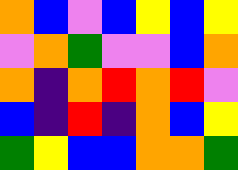[["orange", "blue", "violet", "blue", "yellow", "blue", "yellow"], ["violet", "orange", "green", "violet", "violet", "blue", "orange"], ["orange", "indigo", "orange", "red", "orange", "red", "violet"], ["blue", "indigo", "red", "indigo", "orange", "blue", "yellow"], ["green", "yellow", "blue", "blue", "orange", "orange", "green"]]